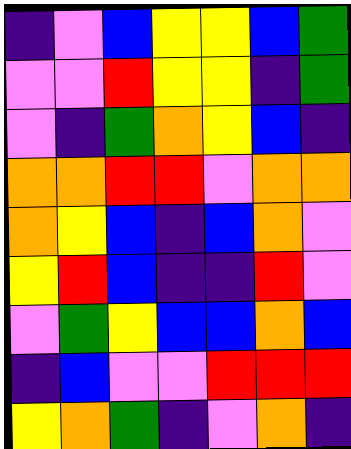[["indigo", "violet", "blue", "yellow", "yellow", "blue", "green"], ["violet", "violet", "red", "yellow", "yellow", "indigo", "green"], ["violet", "indigo", "green", "orange", "yellow", "blue", "indigo"], ["orange", "orange", "red", "red", "violet", "orange", "orange"], ["orange", "yellow", "blue", "indigo", "blue", "orange", "violet"], ["yellow", "red", "blue", "indigo", "indigo", "red", "violet"], ["violet", "green", "yellow", "blue", "blue", "orange", "blue"], ["indigo", "blue", "violet", "violet", "red", "red", "red"], ["yellow", "orange", "green", "indigo", "violet", "orange", "indigo"]]